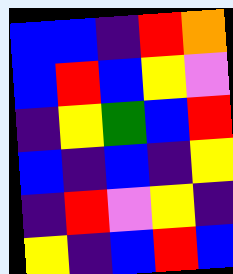[["blue", "blue", "indigo", "red", "orange"], ["blue", "red", "blue", "yellow", "violet"], ["indigo", "yellow", "green", "blue", "red"], ["blue", "indigo", "blue", "indigo", "yellow"], ["indigo", "red", "violet", "yellow", "indigo"], ["yellow", "indigo", "blue", "red", "blue"]]